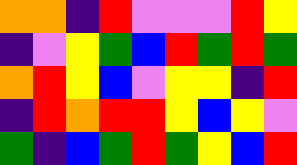[["orange", "orange", "indigo", "red", "violet", "violet", "violet", "red", "yellow"], ["indigo", "violet", "yellow", "green", "blue", "red", "green", "red", "green"], ["orange", "red", "yellow", "blue", "violet", "yellow", "yellow", "indigo", "red"], ["indigo", "red", "orange", "red", "red", "yellow", "blue", "yellow", "violet"], ["green", "indigo", "blue", "green", "red", "green", "yellow", "blue", "red"]]